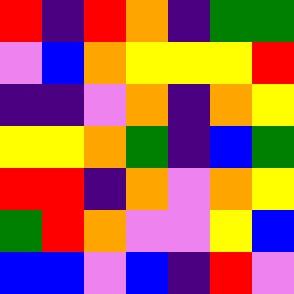[["red", "indigo", "red", "orange", "indigo", "green", "green"], ["violet", "blue", "orange", "yellow", "yellow", "yellow", "red"], ["indigo", "indigo", "violet", "orange", "indigo", "orange", "yellow"], ["yellow", "yellow", "orange", "green", "indigo", "blue", "green"], ["red", "red", "indigo", "orange", "violet", "orange", "yellow"], ["green", "red", "orange", "violet", "violet", "yellow", "blue"], ["blue", "blue", "violet", "blue", "indigo", "red", "violet"]]